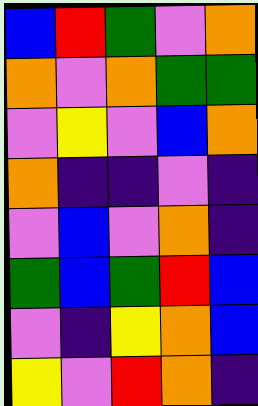[["blue", "red", "green", "violet", "orange"], ["orange", "violet", "orange", "green", "green"], ["violet", "yellow", "violet", "blue", "orange"], ["orange", "indigo", "indigo", "violet", "indigo"], ["violet", "blue", "violet", "orange", "indigo"], ["green", "blue", "green", "red", "blue"], ["violet", "indigo", "yellow", "orange", "blue"], ["yellow", "violet", "red", "orange", "indigo"]]